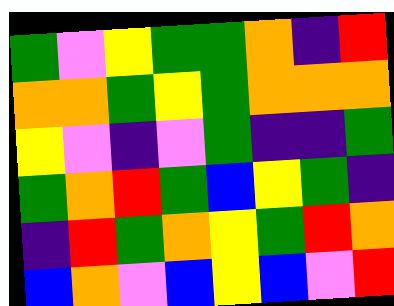[["green", "violet", "yellow", "green", "green", "orange", "indigo", "red"], ["orange", "orange", "green", "yellow", "green", "orange", "orange", "orange"], ["yellow", "violet", "indigo", "violet", "green", "indigo", "indigo", "green"], ["green", "orange", "red", "green", "blue", "yellow", "green", "indigo"], ["indigo", "red", "green", "orange", "yellow", "green", "red", "orange"], ["blue", "orange", "violet", "blue", "yellow", "blue", "violet", "red"]]